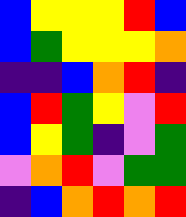[["blue", "yellow", "yellow", "yellow", "red", "blue"], ["blue", "green", "yellow", "yellow", "yellow", "orange"], ["indigo", "indigo", "blue", "orange", "red", "indigo"], ["blue", "red", "green", "yellow", "violet", "red"], ["blue", "yellow", "green", "indigo", "violet", "green"], ["violet", "orange", "red", "violet", "green", "green"], ["indigo", "blue", "orange", "red", "orange", "red"]]